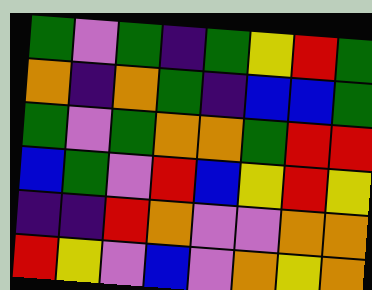[["green", "violet", "green", "indigo", "green", "yellow", "red", "green"], ["orange", "indigo", "orange", "green", "indigo", "blue", "blue", "green"], ["green", "violet", "green", "orange", "orange", "green", "red", "red"], ["blue", "green", "violet", "red", "blue", "yellow", "red", "yellow"], ["indigo", "indigo", "red", "orange", "violet", "violet", "orange", "orange"], ["red", "yellow", "violet", "blue", "violet", "orange", "yellow", "orange"]]